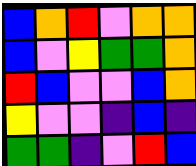[["blue", "orange", "red", "violet", "orange", "orange"], ["blue", "violet", "yellow", "green", "green", "orange"], ["red", "blue", "violet", "violet", "blue", "orange"], ["yellow", "violet", "violet", "indigo", "blue", "indigo"], ["green", "green", "indigo", "violet", "red", "blue"]]